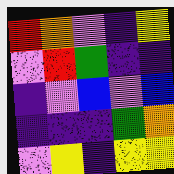[["red", "orange", "violet", "indigo", "yellow"], ["violet", "red", "green", "indigo", "indigo"], ["indigo", "violet", "blue", "violet", "blue"], ["indigo", "indigo", "indigo", "green", "orange"], ["violet", "yellow", "indigo", "yellow", "yellow"]]